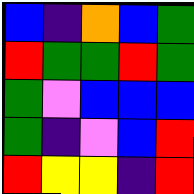[["blue", "indigo", "orange", "blue", "green"], ["red", "green", "green", "red", "green"], ["green", "violet", "blue", "blue", "blue"], ["green", "indigo", "violet", "blue", "red"], ["red", "yellow", "yellow", "indigo", "red"]]